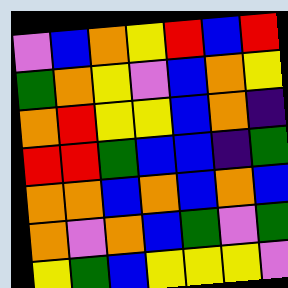[["violet", "blue", "orange", "yellow", "red", "blue", "red"], ["green", "orange", "yellow", "violet", "blue", "orange", "yellow"], ["orange", "red", "yellow", "yellow", "blue", "orange", "indigo"], ["red", "red", "green", "blue", "blue", "indigo", "green"], ["orange", "orange", "blue", "orange", "blue", "orange", "blue"], ["orange", "violet", "orange", "blue", "green", "violet", "green"], ["yellow", "green", "blue", "yellow", "yellow", "yellow", "violet"]]